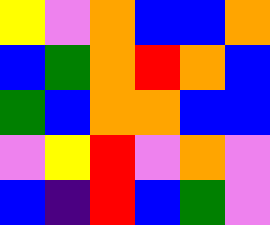[["yellow", "violet", "orange", "blue", "blue", "orange"], ["blue", "green", "orange", "red", "orange", "blue"], ["green", "blue", "orange", "orange", "blue", "blue"], ["violet", "yellow", "red", "violet", "orange", "violet"], ["blue", "indigo", "red", "blue", "green", "violet"]]